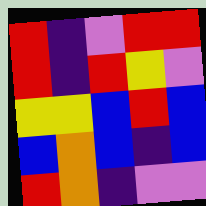[["red", "indigo", "violet", "red", "red"], ["red", "indigo", "red", "yellow", "violet"], ["yellow", "yellow", "blue", "red", "blue"], ["blue", "orange", "blue", "indigo", "blue"], ["red", "orange", "indigo", "violet", "violet"]]